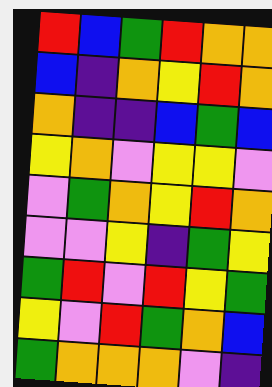[["red", "blue", "green", "red", "orange", "orange"], ["blue", "indigo", "orange", "yellow", "red", "orange"], ["orange", "indigo", "indigo", "blue", "green", "blue"], ["yellow", "orange", "violet", "yellow", "yellow", "violet"], ["violet", "green", "orange", "yellow", "red", "orange"], ["violet", "violet", "yellow", "indigo", "green", "yellow"], ["green", "red", "violet", "red", "yellow", "green"], ["yellow", "violet", "red", "green", "orange", "blue"], ["green", "orange", "orange", "orange", "violet", "indigo"]]